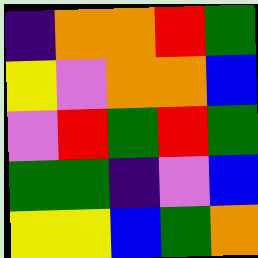[["indigo", "orange", "orange", "red", "green"], ["yellow", "violet", "orange", "orange", "blue"], ["violet", "red", "green", "red", "green"], ["green", "green", "indigo", "violet", "blue"], ["yellow", "yellow", "blue", "green", "orange"]]